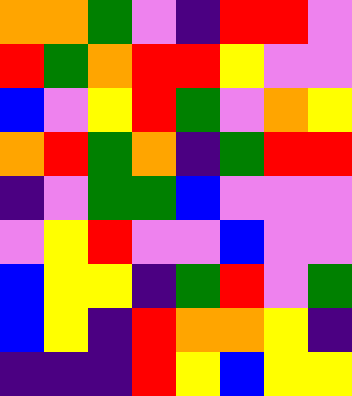[["orange", "orange", "green", "violet", "indigo", "red", "red", "violet"], ["red", "green", "orange", "red", "red", "yellow", "violet", "violet"], ["blue", "violet", "yellow", "red", "green", "violet", "orange", "yellow"], ["orange", "red", "green", "orange", "indigo", "green", "red", "red"], ["indigo", "violet", "green", "green", "blue", "violet", "violet", "violet"], ["violet", "yellow", "red", "violet", "violet", "blue", "violet", "violet"], ["blue", "yellow", "yellow", "indigo", "green", "red", "violet", "green"], ["blue", "yellow", "indigo", "red", "orange", "orange", "yellow", "indigo"], ["indigo", "indigo", "indigo", "red", "yellow", "blue", "yellow", "yellow"]]